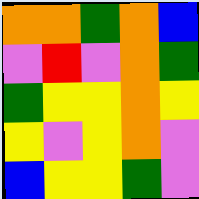[["orange", "orange", "green", "orange", "blue"], ["violet", "red", "violet", "orange", "green"], ["green", "yellow", "yellow", "orange", "yellow"], ["yellow", "violet", "yellow", "orange", "violet"], ["blue", "yellow", "yellow", "green", "violet"]]